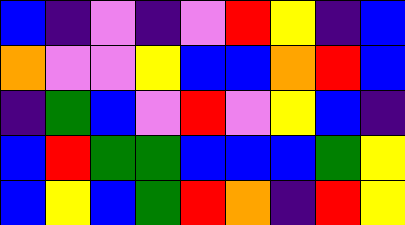[["blue", "indigo", "violet", "indigo", "violet", "red", "yellow", "indigo", "blue"], ["orange", "violet", "violet", "yellow", "blue", "blue", "orange", "red", "blue"], ["indigo", "green", "blue", "violet", "red", "violet", "yellow", "blue", "indigo"], ["blue", "red", "green", "green", "blue", "blue", "blue", "green", "yellow"], ["blue", "yellow", "blue", "green", "red", "orange", "indigo", "red", "yellow"]]